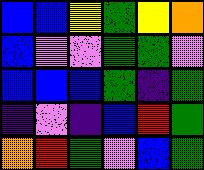[["blue", "blue", "yellow", "green", "yellow", "orange"], ["blue", "violet", "violet", "green", "green", "violet"], ["blue", "blue", "blue", "green", "indigo", "green"], ["indigo", "violet", "indigo", "blue", "red", "green"], ["orange", "red", "green", "violet", "blue", "green"]]